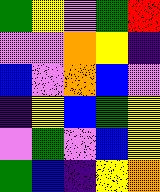[["green", "yellow", "violet", "green", "red"], ["violet", "violet", "orange", "yellow", "indigo"], ["blue", "violet", "orange", "blue", "violet"], ["indigo", "yellow", "blue", "green", "yellow"], ["violet", "green", "violet", "blue", "yellow"], ["green", "blue", "indigo", "yellow", "orange"]]